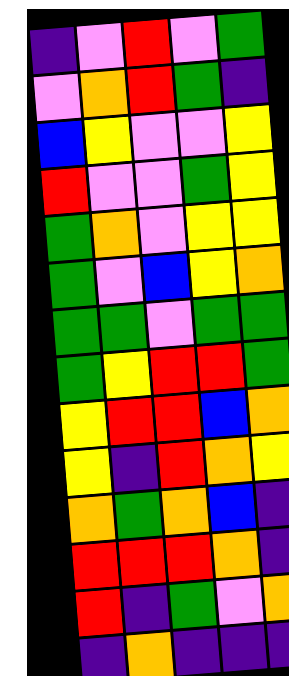[["indigo", "violet", "red", "violet", "green"], ["violet", "orange", "red", "green", "indigo"], ["blue", "yellow", "violet", "violet", "yellow"], ["red", "violet", "violet", "green", "yellow"], ["green", "orange", "violet", "yellow", "yellow"], ["green", "violet", "blue", "yellow", "orange"], ["green", "green", "violet", "green", "green"], ["green", "yellow", "red", "red", "green"], ["yellow", "red", "red", "blue", "orange"], ["yellow", "indigo", "red", "orange", "yellow"], ["orange", "green", "orange", "blue", "indigo"], ["red", "red", "red", "orange", "indigo"], ["red", "indigo", "green", "violet", "orange"], ["indigo", "orange", "indigo", "indigo", "indigo"]]